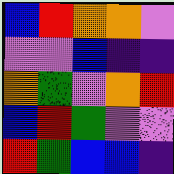[["blue", "red", "orange", "orange", "violet"], ["violet", "violet", "blue", "indigo", "indigo"], ["orange", "green", "violet", "orange", "red"], ["blue", "red", "green", "violet", "violet"], ["red", "green", "blue", "blue", "indigo"]]